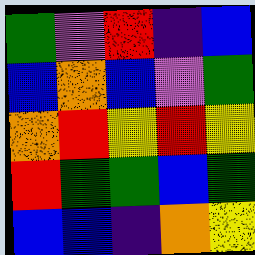[["green", "violet", "red", "indigo", "blue"], ["blue", "orange", "blue", "violet", "green"], ["orange", "red", "yellow", "red", "yellow"], ["red", "green", "green", "blue", "green"], ["blue", "blue", "indigo", "orange", "yellow"]]